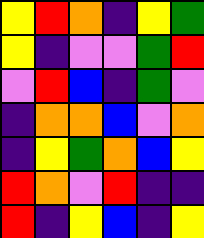[["yellow", "red", "orange", "indigo", "yellow", "green"], ["yellow", "indigo", "violet", "violet", "green", "red"], ["violet", "red", "blue", "indigo", "green", "violet"], ["indigo", "orange", "orange", "blue", "violet", "orange"], ["indigo", "yellow", "green", "orange", "blue", "yellow"], ["red", "orange", "violet", "red", "indigo", "indigo"], ["red", "indigo", "yellow", "blue", "indigo", "yellow"]]